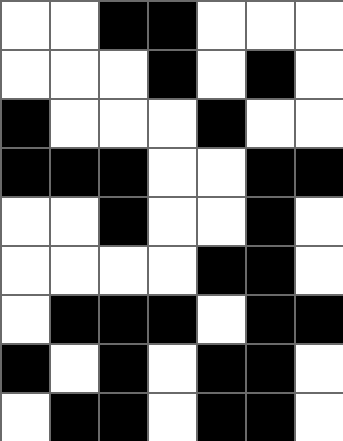[["white", "white", "black", "black", "white", "white", "white"], ["white", "white", "white", "black", "white", "black", "white"], ["black", "white", "white", "white", "black", "white", "white"], ["black", "black", "black", "white", "white", "black", "black"], ["white", "white", "black", "white", "white", "black", "white"], ["white", "white", "white", "white", "black", "black", "white"], ["white", "black", "black", "black", "white", "black", "black"], ["black", "white", "black", "white", "black", "black", "white"], ["white", "black", "black", "white", "black", "black", "white"]]